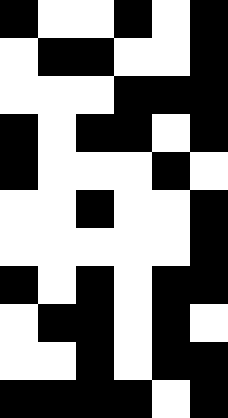[["black", "white", "white", "black", "white", "black"], ["white", "black", "black", "white", "white", "black"], ["white", "white", "white", "black", "black", "black"], ["black", "white", "black", "black", "white", "black"], ["black", "white", "white", "white", "black", "white"], ["white", "white", "black", "white", "white", "black"], ["white", "white", "white", "white", "white", "black"], ["black", "white", "black", "white", "black", "black"], ["white", "black", "black", "white", "black", "white"], ["white", "white", "black", "white", "black", "black"], ["black", "black", "black", "black", "white", "black"]]